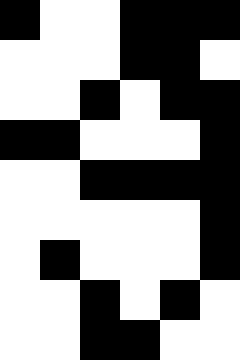[["black", "white", "white", "black", "black", "black"], ["white", "white", "white", "black", "black", "white"], ["white", "white", "black", "white", "black", "black"], ["black", "black", "white", "white", "white", "black"], ["white", "white", "black", "black", "black", "black"], ["white", "white", "white", "white", "white", "black"], ["white", "black", "white", "white", "white", "black"], ["white", "white", "black", "white", "black", "white"], ["white", "white", "black", "black", "white", "white"]]